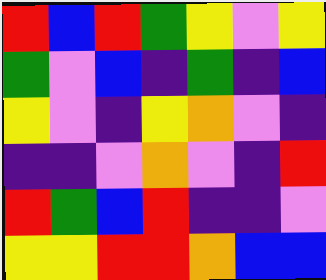[["red", "blue", "red", "green", "yellow", "violet", "yellow"], ["green", "violet", "blue", "indigo", "green", "indigo", "blue"], ["yellow", "violet", "indigo", "yellow", "orange", "violet", "indigo"], ["indigo", "indigo", "violet", "orange", "violet", "indigo", "red"], ["red", "green", "blue", "red", "indigo", "indigo", "violet"], ["yellow", "yellow", "red", "red", "orange", "blue", "blue"]]